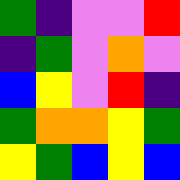[["green", "indigo", "violet", "violet", "red"], ["indigo", "green", "violet", "orange", "violet"], ["blue", "yellow", "violet", "red", "indigo"], ["green", "orange", "orange", "yellow", "green"], ["yellow", "green", "blue", "yellow", "blue"]]